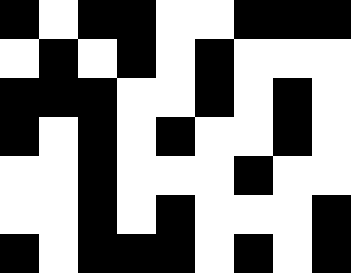[["black", "white", "black", "black", "white", "white", "black", "black", "black"], ["white", "black", "white", "black", "white", "black", "white", "white", "white"], ["black", "black", "black", "white", "white", "black", "white", "black", "white"], ["black", "white", "black", "white", "black", "white", "white", "black", "white"], ["white", "white", "black", "white", "white", "white", "black", "white", "white"], ["white", "white", "black", "white", "black", "white", "white", "white", "black"], ["black", "white", "black", "black", "black", "white", "black", "white", "black"]]